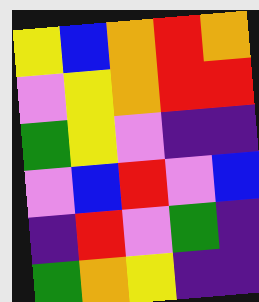[["yellow", "blue", "orange", "red", "orange"], ["violet", "yellow", "orange", "red", "red"], ["green", "yellow", "violet", "indigo", "indigo"], ["violet", "blue", "red", "violet", "blue"], ["indigo", "red", "violet", "green", "indigo"], ["green", "orange", "yellow", "indigo", "indigo"]]